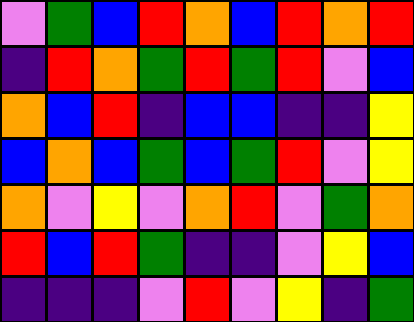[["violet", "green", "blue", "red", "orange", "blue", "red", "orange", "red"], ["indigo", "red", "orange", "green", "red", "green", "red", "violet", "blue"], ["orange", "blue", "red", "indigo", "blue", "blue", "indigo", "indigo", "yellow"], ["blue", "orange", "blue", "green", "blue", "green", "red", "violet", "yellow"], ["orange", "violet", "yellow", "violet", "orange", "red", "violet", "green", "orange"], ["red", "blue", "red", "green", "indigo", "indigo", "violet", "yellow", "blue"], ["indigo", "indigo", "indigo", "violet", "red", "violet", "yellow", "indigo", "green"]]